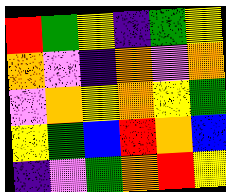[["red", "green", "yellow", "indigo", "green", "yellow"], ["orange", "violet", "indigo", "orange", "violet", "orange"], ["violet", "orange", "yellow", "orange", "yellow", "green"], ["yellow", "green", "blue", "red", "orange", "blue"], ["indigo", "violet", "green", "orange", "red", "yellow"]]